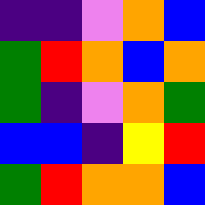[["indigo", "indigo", "violet", "orange", "blue"], ["green", "red", "orange", "blue", "orange"], ["green", "indigo", "violet", "orange", "green"], ["blue", "blue", "indigo", "yellow", "red"], ["green", "red", "orange", "orange", "blue"]]